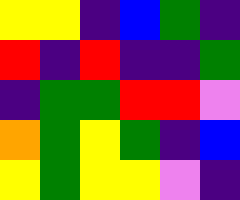[["yellow", "yellow", "indigo", "blue", "green", "indigo"], ["red", "indigo", "red", "indigo", "indigo", "green"], ["indigo", "green", "green", "red", "red", "violet"], ["orange", "green", "yellow", "green", "indigo", "blue"], ["yellow", "green", "yellow", "yellow", "violet", "indigo"]]